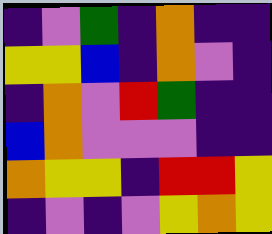[["indigo", "violet", "green", "indigo", "orange", "indigo", "indigo"], ["yellow", "yellow", "blue", "indigo", "orange", "violet", "indigo"], ["indigo", "orange", "violet", "red", "green", "indigo", "indigo"], ["blue", "orange", "violet", "violet", "violet", "indigo", "indigo"], ["orange", "yellow", "yellow", "indigo", "red", "red", "yellow"], ["indigo", "violet", "indigo", "violet", "yellow", "orange", "yellow"]]